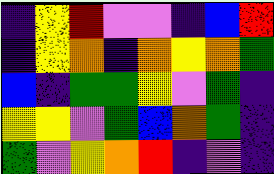[["indigo", "yellow", "red", "violet", "violet", "indigo", "blue", "red"], ["indigo", "yellow", "orange", "indigo", "orange", "yellow", "orange", "green"], ["blue", "indigo", "green", "green", "yellow", "violet", "green", "indigo"], ["yellow", "yellow", "violet", "green", "blue", "orange", "green", "indigo"], ["green", "violet", "yellow", "orange", "red", "indigo", "violet", "indigo"]]